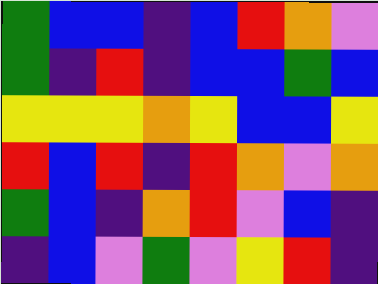[["green", "blue", "blue", "indigo", "blue", "red", "orange", "violet"], ["green", "indigo", "red", "indigo", "blue", "blue", "green", "blue"], ["yellow", "yellow", "yellow", "orange", "yellow", "blue", "blue", "yellow"], ["red", "blue", "red", "indigo", "red", "orange", "violet", "orange"], ["green", "blue", "indigo", "orange", "red", "violet", "blue", "indigo"], ["indigo", "blue", "violet", "green", "violet", "yellow", "red", "indigo"]]